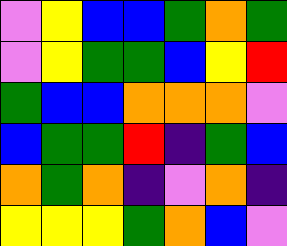[["violet", "yellow", "blue", "blue", "green", "orange", "green"], ["violet", "yellow", "green", "green", "blue", "yellow", "red"], ["green", "blue", "blue", "orange", "orange", "orange", "violet"], ["blue", "green", "green", "red", "indigo", "green", "blue"], ["orange", "green", "orange", "indigo", "violet", "orange", "indigo"], ["yellow", "yellow", "yellow", "green", "orange", "blue", "violet"]]